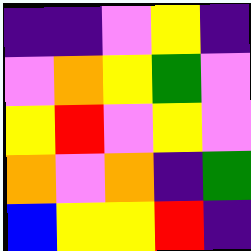[["indigo", "indigo", "violet", "yellow", "indigo"], ["violet", "orange", "yellow", "green", "violet"], ["yellow", "red", "violet", "yellow", "violet"], ["orange", "violet", "orange", "indigo", "green"], ["blue", "yellow", "yellow", "red", "indigo"]]